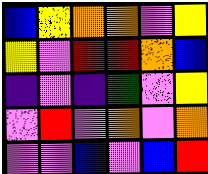[["blue", "yellow", "orange", "orange", "violet", "yellow"], ["yellow", "violet", "red", "red", "orange", "blue"], ["indigo", "violet", "indigo", "green", "violet", "yellow"], ["violet", "red", "violet", "orange", "violet", "orange"], ["violet", "violet", "blue", "violet", "blue", "red"]]